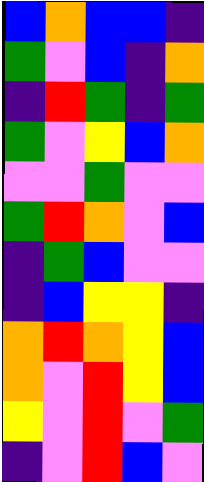[["blue", "orange", "blue", "blue", "indigo"], ["green", "violet", "blue", "indigo", "orange"], ["indigo", "red", "green", "indigo", "green"], ["green", "violet", "yellow", "blue", "orange"], ["violet", "violet", "green", "violet", "violet"], ["green", "red", "orange", "violet", "blue"], ["indigo", "green", "blue", "violet", "violet"], ["indigo", "blue", "yellow", "yellow", "indigo"], ["orange", "red", "orange", "yellow", "blue"], ["orange", "violet", "red", "yellow", "blue"], ["yellow", "violet", "red", "violet", "green"], ["indigo", "violet", "red", "blue", "violet"]]